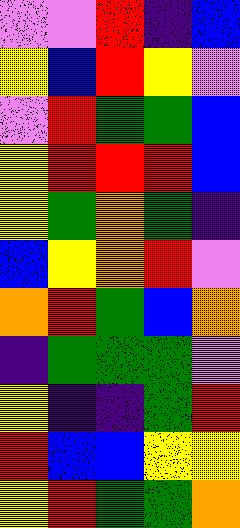[["violet", "violet", "red", "indigo", "blue"], ["yellow", "blue", "red", "yellow", "violet"], ["violet", "red", "green", "green", "blue"], ["yellow", "red", "red", "red", "blue"], ["yellow", "green", "orange", "green", "indigo"], ["blue", "yellow", "orange", "red", "violet"], ["orange", "red", "green", "blue", "orange"], ["indigo", "green", "green", "green", "violet"], ["yellow", "indigo", "indigo", "green", "red"], ["red", "blue", "blue", "yellow", "yellow"], ["yellow", "red", "green", "green", "orange"]]